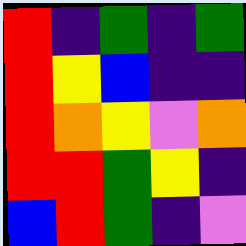[["red", "indigo", "green", "indigo", "green"], ["red", "yellow", "blue", "indigo", "indigo"], ["red", "orange", "yellow", "violet", "orange"], ["red", "red", "green", "yellow", "indigo"], ["blue", "red", "green", "indigo", "violet"]]